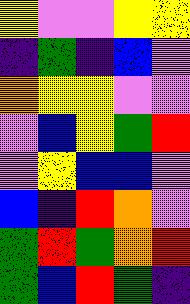[["yellow", "violet", "violet", "yellow", "yellow"], ["indigo", "green", "indigo", "blue", "violet"], ["orange", "yellow", "yellow", "violet", "violet"], ["violet", "blue", "yellow", "green", "red"], ["violet", "yellow", "blue", "blue", "violet"], ["blue", "indigo", "red", "orange", "violet"], ["green", "red", "green", "orange", "red"], ["green", "blue", "red", "green", "indigo"]]